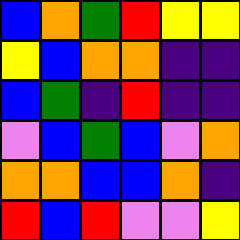[["blue", "orange", "green", "red", "yellow", "yellow"], ["yellow", "blue", "orange", "orange", "indigo", "indigo"], ["blue", "green", "indigo", "red", "indigo", "indigo"], ["violet", "blue", "green", "blue", "violet", "orange"], ["orange", "orange", "blue", "blue", "orange", "indigo"], ["red", "blue", "red", "violet", "violet", "yellow"]]